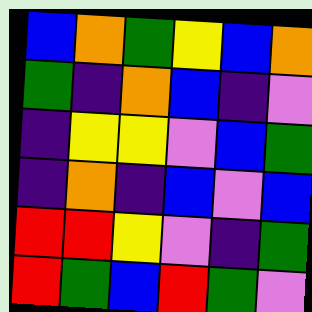[["blue", "orange", "green", "yellow", "blue", "orange"], ["green", "indigo", "orange", "blue", "indigo", "violet"], ["indigo", "yellow", "yellow", "violet", "blue", "green"], ["indigo", "orange", "indigo", "blue", "violet", "blue"], ["red", "red", "yellow", "violet", "indigo", "green"], ["red", "green", "blue", "red", "green", "violet"]]